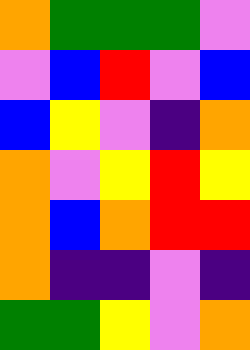[["orange", "green", "green", "green", "violet"], ["violet", "blue", "red", "violet", "blue"], ["blue", "yellow", "violet", "indigo", "orange"], ["orange", "violet", "yellow", "red", "yellow"], ["orange", "blue", "orange", "red", "red"], ["orange", "indigo", "indigo", "violet", "indigo"], ["green", "green", "yellow", "violet", "orange"]]